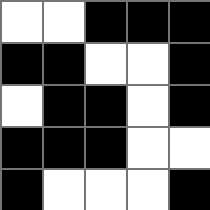[["white", "white", "black", "black", "black"], ["black", "black", "white", "white", "black"], ["white", "black", "black", "white", "black"], ["black", "black", "black", "white", "white"], ["black", "white", "white", "white", "black"]]